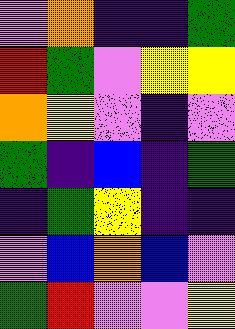[["violet", "orange", "indigo", "indigo", "green"], ["red", "green", "violet", "yellow", "yellow"], ["orange", "yellow", "violet", "indigo", "violet"], ["green", "indigo", "blue", "indigo", "green"], ["indigo", "green", "yellow", "indigo", "indigo"], ["violet", "blue", "orange", "blue", "violet"], ["green", "red", "violet", "violet", "yellow"]]